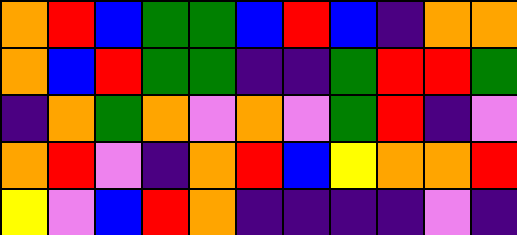[["orange", "red", "blue", "green", "green", "blue", "red", "blue", "indigo", "orange", "orange"], ["orange", "blue", "red", "green", "green", "indigo", "indigo", "green", "red", "red", "green"], ["indigo", "orange", "green", "orange", "violet", "orange", "violet", "green", "red", "indigo", "violet"], ["orange", "red", "violet", "indigo", "orange", "red", "blue", "yellow", "orange", "orange", "red"], ["yellow", "violet", "blue", "red", "orange", "indigo", "indigo", "indigo", "indigo", "violet", "indigo"]]